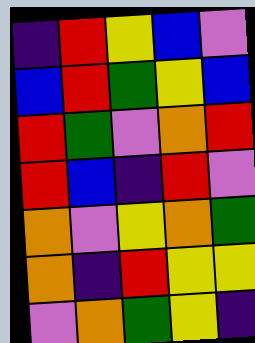[["indigo", "red", "yellow", "blue", "violet"], ["blue", "red", "green", "yellow", "blue"], ["red", "green", "violet", "orange", "red"], ["red", "blue", "indigo", "red", "violet"], ["orange", "violet", "yellow", "orange", "green"], ["orange", "indigo", "red", "yellow", "yellow"], ["violet", "orange", "green", "yellow", "indigo"]]